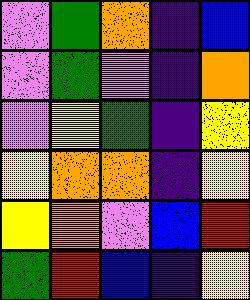[["violet", "green", "orange", "indigo", "blue"], ["violet", "green", "violet", "indigo", "orange"], ["violet", "yellow", "green", "indigo", "yellow"], ["yellow", "orange", "orange", "indigo", "yellow"], ["yellow", "orange", "violet", "blue", "red"], ["green", "red", "blue", "indigo", "yellow"]]